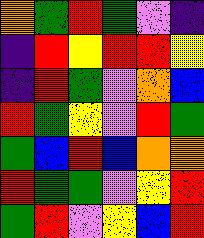[["orange", "green", "red", "green", "violet", "indigo"], ["indigo", "red", "yellow", "red", "red", "yellow"], ["indigo", "red", "green", "violet", "orange", "blue"], ["red", "green", "yellow", "violet", "red", "green"], ["green", "blue", "red", "blue", "orange", "orange"], ["red", "green", "green", "violet", "yellow", "red"], ["green", "red", "violet", "yellow", "blue", "red"]]